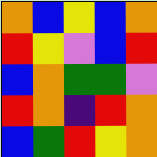[["orange", "blue", "yellow", "blue", "orange"], ["red", "yellow", "violet", "blue", "red"], ["blue", "orange", "green", "green", "violet"], ["red", "orange", "indigo", "red", "orange"], ["blue", "green", "red", "yellow", "orange"]]